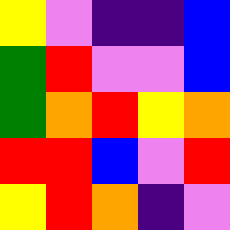[["yellow", "violet", "indigo", "indigo", "blue"], ["green", "red", "violet", "violet", "blue"], ["green", "orange", "red", "yellow", "orange"], ["red", "red", "blue", "violet", "red"], ["yellow", "red", "orange", "indigo", "violet"]]